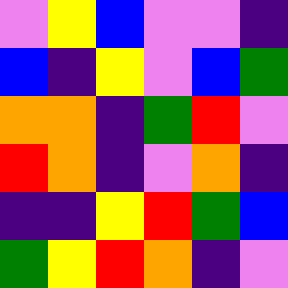[["violet", "yellow", "blue", "violet", "violet", "indigo"], ["blue", "indigo", "yellow", "violet", "blue", "green"], ["orange", "orange", "indigo", "green", "red", "violet"], ["red", "orange", "indigo", "violet", "orange", "indigo"], ["indigo", "indigo", "yellow", "red", "green", "blue"], ["green", "yellow", "red", "orange", "indigo", "violet"]]